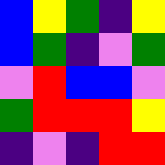[["blue", "yellow", "green", "indigo", "yellow"], ["blue", "green", "indigo", "violet", "green"], ["violet", "red", "blue", "blue", "violet"], ["green", "red", "red", "red", "yellow"], ["indigo", "violet", "indigo", "red", "red"]]